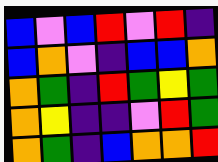[["blue", "violet", "blue", "red", "violet", "red", "indigo"], ["blue", "orange", "violet", "indigo", "blue", "blue", "orange"], ["orange", "green", "indigo", "red", "green", "yellow", "green"], ["orange", "yellow", "indigo", "indigo", "violet", "red", "green"], ["orange", "green", "indigo", "blue", "orange", "orange", "red"]]